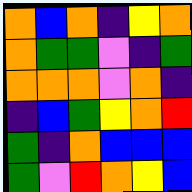[["orange", "blue", "orange", "indigo", "yellow", "orange"], ["orange", "green", "green", "violet", "indigo", "green"], ["orange", "orange", "orange", "violet", "orange", "indigo"], ["indigo", "blue", "green", "yellow", "orange", "red"], ["green", "indigo", "orange", "blue", "blue", "blue"], ["green", "violet", "red", "orange", "yellow", "blue"]]